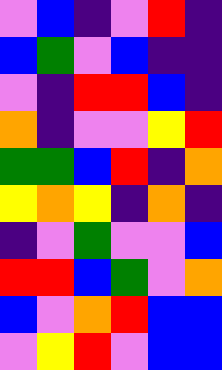[["violet", "blue", "indigo", "violet", "red", "indigo"], ["blue", "green", "violet", "blue", "indigo", "indigo"], ["violet", "indigo", "red", "red", "blue", "indigo"], ["orange", "indigo", "violet", "violet", "yellow", "red"], ["green", "green", "blue", "red", "indigo", "orange"], ["yellow", "orange", "yellow", "indigo", "orange", "indigo"], ["indigo", "violet", "green", "violet", "violet", "blue"], ["red", "red", "blue", "green", "violet", "orange"], ["blue", "violet", "orange", "red", "blue", "blue"], ["violet", "yellow", "red", "violet", "blue", "blue"]]